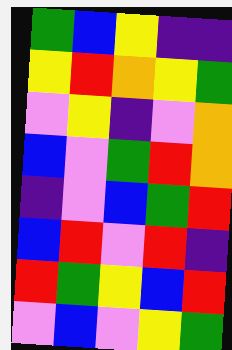[["green", "blue", "yellow", "indigo", "indigo"], ["yellow", "red", "orange", "yellow", "green"], ["violet", "yellow", "indigo", "violet", "orange"], ["blue", "violet", "green", "red", "orange"], ["indigo", "violet", "blue", "green", "red"], ["blue", "red", "violet", "red", "indigo"], ["red", "green", "yellow", "blue", "red"], ["violet", "blue", "violet", "yellow", "green"]]